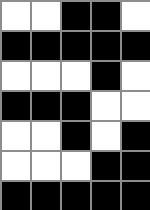[["white", "white", "black", "black", "white"], ["black", "black", "black", "black", "black"], ["white", "white", "white", "black", "white"], ["black", "black", "black", "white", "white"], ["white", "white", "black", "white", "black"], ["white", "white", "white", "black", "black"], ["black", "black", "black", "black", "black"]]